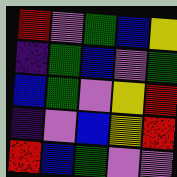[["red", "violet", "green", "blue", "yellow"], ["indigo", "green", "blue", "violet", "green"], ["blue", "green", "violet", "yellow", "red"], ["indigo", "violet", "blue", "yellow", "red"], ["red", "blue", "green", "violet", "violet"]]